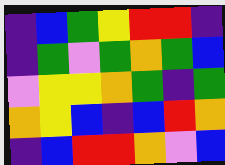[["indigo", "blue", "green", "yellow", "red", "red", "indigo"], ["indigo", "green", "violet", "green", "orange", "green", "blue"], ["violet", "yellow", "yellow", "orange", "green", "indigo", "green"], ["orange", "yellow", "blue", "indigo", "blue", "red", "orange"], ["indigo", "blue", "red", "red", "orange", "violet", "blue"]]